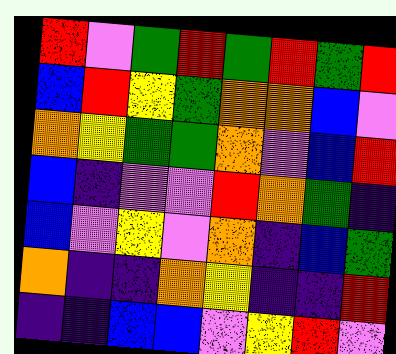[["red", "violet", "green", "red", "green", "red", "green", "red"], ["blue", "red", "yellow", "green", "orange", "orange", "blue", "violet"], ["orange", "yellow", "green", "green", "orange", "violet", "blue", "red"], ["blue", "indigo", "violet", "violet", "red", "orange", "green", "indigo"], ["blue", "violet", "yellow", "violet", "orange", "indigo", "blue", "green"], ["orange", "indigo", "indigo", "orange", "yellow", "indigo", "indigo", "red"], ["indigo", "indigo", "blue", "blue", "violet", "yellow", "red", "violet"]]